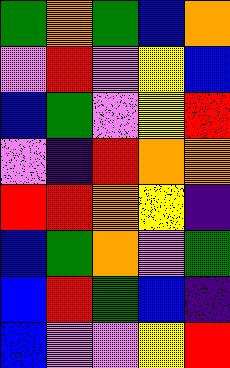[["green", "orange", "green", "blue", "orange"], ["violet", "red", "violet", "yellow", "blue"], ["blue", "green", "violet", "yellow", "red"], ["violet", "indigo", "red", "orange", "orange"], ["red", "red", "orange", "yellow", "indigo"], ["blue", "green", "orange", "violet", "green"], ["blue", "red", "green", "blue", "indigo"], ["blue", "violet", "violet", "yellow", "red"]]